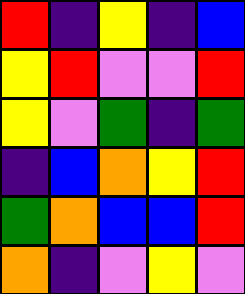[["red", "indigo", "yellow", "indigo", "blue"], ["yellow", "red", "violet", "violet", "red"], ["yellow", "violet", "green", "indigo", "green"], ["indigo", "blue", "orange", "yellow", "red"], ["green", "orange", "blue", "blue", "red"], ["orange", "indigo", "violet", "yellow", "violet"]]